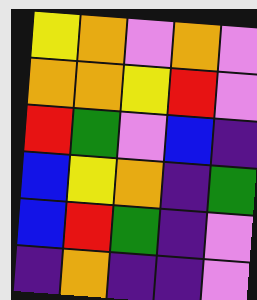[["yellow", "orange", "violet", "orange", "violet"], ["orange", "orange", "yellow", "red", "violet"], ["red", "green", "violet", "blue", "indigo"], ["blue", "yellow", "orange", "indigo", "green"], ["blue", "red", "green", "indigo", "violet"], ["indigo", "orange", "indigo", "indigo", "violet"]]